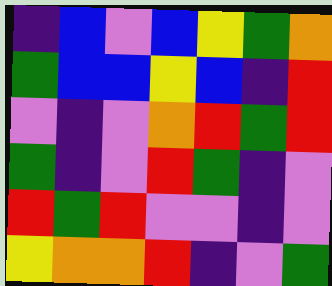[["indigo", "blue", "violet", "blue", "yellow", "green", "orange"], ["green", "blue", "blue", "yellow", "blue", "indigo", "red"], ["violet", "indigo", "violet", "orange", "red", "green", "red"], ["green", "indigo", "violet", "red", "green", "indigo", "violet"], ["red", "green", "red", "violet", "violet", "indigo", "violet"], ["yellow", "orange", "orange", "red", "indigo", "violet", "green"]]